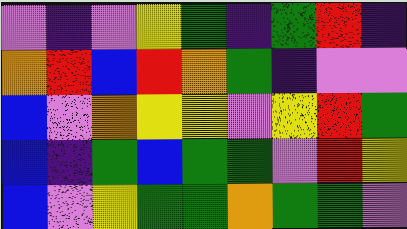[["violet", "indigo", "violet", "yellow", "green", "indigo", "green", "red", "indigo"], ["orange", "red", "blue", "red", "orange", "green", "indigo", "violet", "violet"], ["blue", "violet", "orange", "yellow", "yellow", "violet", "yellow", "red", "green"], ["blue", "indigo", "green", "blue", "green", "green", "violet", "red", "yellow"], ["blue", "violet", "yellow", "green", "green", "orange", "green", "green", "violet"]]